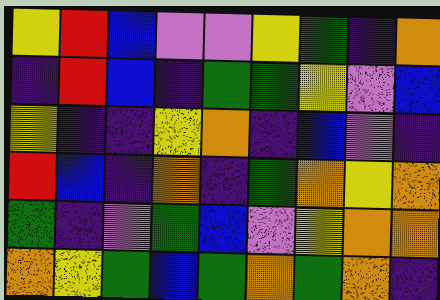[["yellow", "red", "blue", "violet", "violet", "yellow", "green", "indigo", "orange"], ["indigo", "red", "blue", "indigo", "green", "green", "yellow", "violet", "blue"], ["yellow", "indigo", "indigo", "yellow", "orange", "indigo", "blue", "violet", "indigo"], ["red", "blue", "indigo", "orange", "indigo", "green", "orange", "yellow", "orange"], ["green", "indigo", "violet", "green", "blue", "violet", "yellow", "orange", "orange"], ["orange", "yellow", "green", "blue", "green", "orange", "green", "orange", "indigo"]]